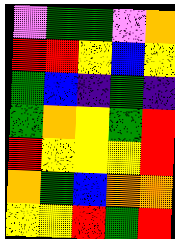[["violet", "green", "green", "violet", "orange"], ["red", "red", "yellow", "blue", "yellow"], ["green", "blue", "indigo", "green", "indigo"], ["green", "orange", "yellow", "green", "red"], ["red", "yellow", "yellow", "yellow", "red"], ["orange", "green", "blue", "orange", "orange"], ["yellow", "yellow", "red", "green", "red"]]